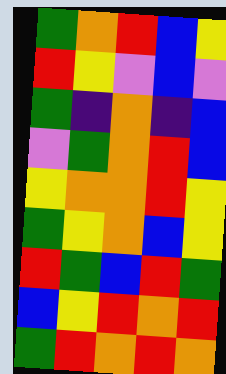[["green", "orange", "red", "blue", "yellow"], ["red", "yellow", "violet", "blue", "violet"], ["green", "indigo", "orange", "indigo", "blue"], ["violet", "green", "orange", "red", "blue"], ["yellow", "orange", "orange", "red", "yellow"], ["green", "yellow", "orange", "blue", "yellow"], ["red", "green", "blue", "red", "green"], ["blue", "yellow", "red", "orange", "red"], ["green", "red", "orange", "red", "orange"]]